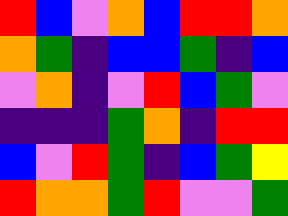[["red", "blue", "violet", "orange", "blue", "red", "red", "orange"], ["orange", "green", "indigo", "blue", "blue", "green", "indigo", "blue"], ["violet", "orange", "indigo", "violet", "red", "blue", "green", "violet"], ["indigo", "indigo", "indigo", "green", "orange", "indigo", "red", "red"], ["blue", "violet", "red", "green", "indigo", "blue", "green", "yellow"], ["red", "orange", "orange", "green", "red", "violet", "violet", "green"]]